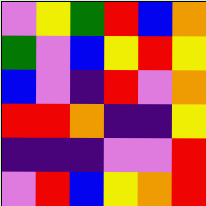[["violet", "yellow", "green", "red", "blue", "orange"], ["green", "violet", "blue", "yellow", "red", "yellow"], ["blue", "violet", "indigo", "red", "violet", "orange"], ["red", "red", "orange", "indigo", "indigo", "yellow"], ["indigo", "indigo", "indigo", "violet", "violet", "red"], ["violet", "red", "blue", "yellow", "orange", "red"]]